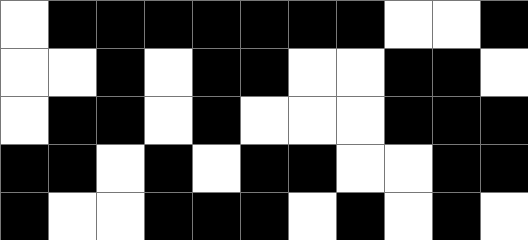[["white", "black", "black", "black", "black", "black", "black", "black", "white", "white", "black"], ["white", "white", "black", "white", "black", "black", "white", "white", "black", "black", "white"], ["white", "black", "black", "white", "black", "white", "white", "white", "black", "black", "black"], ["black", "black", "white", "black", "white", "black", "black", "white", "white", "black", "black"], ["black", "white", "white", "black", "black", "black", "white", "black", "white", "black", "white"]]